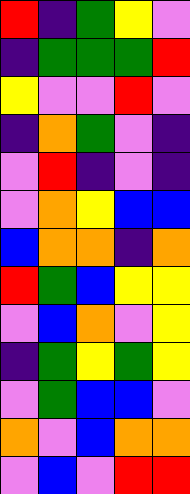[["red", "indigo", "green", "yellow", "violet"], ["indigo", "green", "green", "green", "red"], ["yellow", "violet", "violet", "red", "violet"], ["indigo", "orange", "green", "violet", "indigo"], ["violet", "red", "indigo", "violet", "indigo"], ["violet", "orange", "yellow", "blue", "blue"], ["blue", "orange", "orange", "indigo", "orange"], ["red", "green", "blue", "yellow", "yellow"], ["violet", "blue", "orange", "violet", "yellow"], ["indigo", "green", "yellow", "green", "yellow"], ["violet", "green", "blue", "blue", "violet"], ["orange", "violet", "blue", "orange", "orange"], ["violet", "blue", "violet", "red", "red"]]